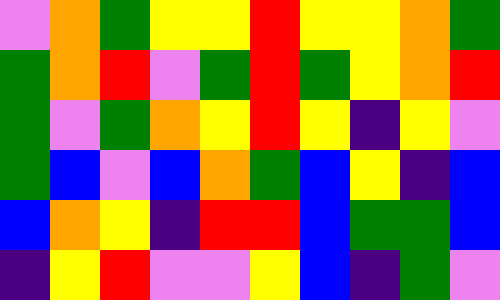[["violet", "orange", "green", "yellow", "yellow", "red", "yellow", "yellow", "orange", "green"], ["green", "orange", "red", "violet", "green", "red", "green", "yellow", "orange", "red"], ["green", "violet", "green", "orange", "yellow", "red", "yellow", "indigo", "yellow", "violet"], ["green", "blue", "violet", "blue", "orange", "green", "blue", "yellow", "indigo", "blue"], ["blue", "orange", "yellow", "indigo", "red", "red", "blue", "green", "green", "blue"], ["indigo", "yellow", "red", "violet", "violet", "yellow", "blue", "indigo", "green", "violet"]]